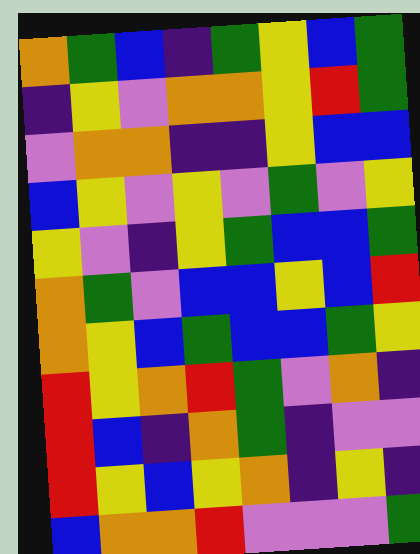[["orange", "green", "blue", "indigo", "green", "yellow", "blue", "green"], ["indigo", "yellow", "violet", "orange", "orange", "yellow", "red", "green"], ["violet", "orange", "orange", "indigo", "indigo", "yellow", "blue", "blue"], ["blue", "yellow", "violet", "yellow", "violet", "green", "violet", "yellow"], ["yellow", "violet", "indigo", "yellow", "green", "blue", "blue", "green"], ["orange", "green", "violet", "blue", "blue", "yellow", "blue", "red"], ["orange", "yellow", "blue", "green", "blue", "blue", "green", "yellow"], ["red", "yellow", "orange", "red", "green", "violet", "orange", "indigo"], ["red", "blue", "indigo", "orange", "green", "indigo", "violet", "violet"], ["red", "yellow", "blue", "yellow", "orange", "indigo", "yellow", "indigo"], ["blue", "orange", "orange", "red", "violet", "violet", "violet", "green"]]